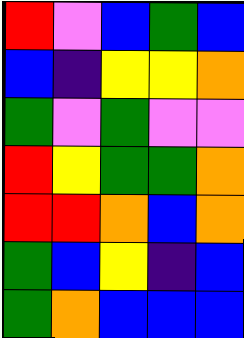[["red", "violet", "blue", "green", "blue"], ["blue", "indigo", "yellow", "yellow", "orange"], ["green", "violet", "green", "violet", "violet"], ["red", "yellow", "green", "green", "orange"], ["red", "red", "orange", "blue", "orange"], ["green", "blue", "yellow", "indigo", "blue"], ["green", "orange", "blue", "blue", "blue"]]